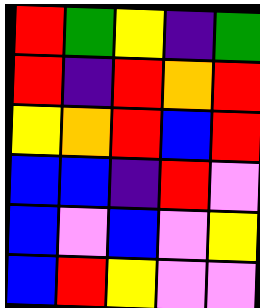[["red", "green", "yellow", "indigo", "green"], ["red", "indigo", "red", "orange", "red"], ["yellow", "orange", "red", "blue", "red"], ["blue", "blue", "indigo", "red", "violet"], ["blue", "violet", "blue", "violet", "yellow"], ["blue", "red", "yellow", "violet", "violet"]]